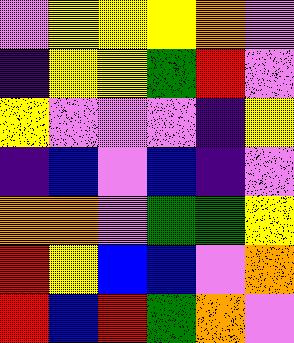[["violet", "yellow", "yellow", "yellow", "orange", "violet"], ["indigo", "yellow", "yellow", "green", "red", "violet"], ["yellow", "violet", "violet", "violet", "indigo", "yellow"], ["indigo", "blue", "violet", "blue", "indigo", "violet"], ["orange", "orange", "violet", "green", "green", "yellow"], ["red", "yellow", "blue", "blue", "violet", "orange"], ["red", "blue", "red", "green", "orange", "violet"]]